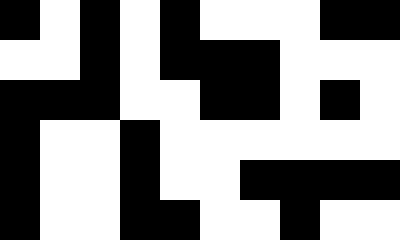[["black", "white", "black", "white", "black", "white", "white", "white", "black", "black"], ["white", "white", "black", "white", "black", "black", "black", "white", "white", "white"], ["black", "black", "black", "white", "white", "black", "black", "white", "black", "white"], ["black", "white", "white", "black", "white", "white", "white", "white", "white", "white"], ["black", "white", "white", "black", "white", "white", "black", "black", "black", "black"], ["black", "white", "white", "black", "black", "white", "white", "black", "white", "white"]]